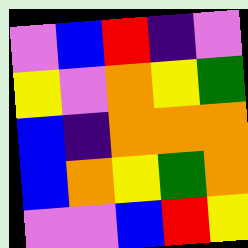[["violet", "blue", "red", "indigo", "violet"], ["yellow", "violet", "orange", "yellow", "green"], ["blue", "indigo", "orange", "orange", "orange"], ["blue", "orange", "yellow", "green", "orange"], ["violet", "violet", "blue", "red", "yellow"]]